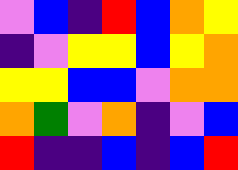[["violet", "blue", "indigo", "red", "blue", "orange", "yellow"], ["indigo", "violet", "yellow", "yellow", "blue", "yellow", "orange"], ["yellow", "yellow", "blue", "blue", "violet", "orange", "orange"], ["orange", "green", "violet", "orange", "indigo", "violet", "blue"], ["red", "indigo", "indigo", "blue", "indigo", "blue", "red"]]